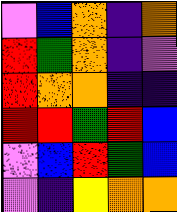[["violet", "blue", "orange", "indigo", "orange"], ["red", "green", "orange", "indigo", "violet"], ["red", "orange", "orange", "indigo", "indigo"], ["red", "red", "green", "red", "blue"], ["violet", "blue", "red", "green", "blue"], ["violet", "indigo", "yellow", "orange", "orange"]]